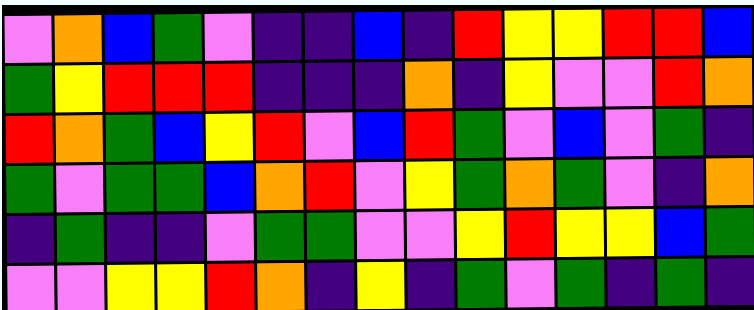[["violet", "orange", "blue", "green", "violet", "indigo", "indigo", "blue", "indigo", "red", "yellow", "yellow", "red", "red", "blue"], ["green", "yellow", "red", "red", "red", "indigo", "indigo", "indigo", "orange", "indigo", "yellow", "violet", "violet", "red", "orange"], ["red", "orange", "green", "blue", "yellow", "red", "violet", "blue", "red", "green", "violet", "blue", "violet", "green", "indigo"], ["green", "violet", "green", "green", "blue", "orange", "red", "violet", "yellow", "green", "orange", "green", "violet", "indigo", "orange"], ["indigo", "green", "indigo", "indigo", "violet", "green", "green", "violet", "violet", "yellow", "red", "yellow", "yellow", "blue", "green"], ["violet", "violet", "yellow", "yellow", "red", "orange", "indigo", "yellow", "indigo", "green", "violet", "green", "indigo", "green", "indigo"]]